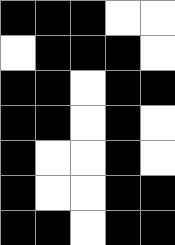[["black", "black", "black", "white", "white"], ["white", "black", "black", "black", "white"], ["black", "black", "white", "black", "black"], ["black", "black", "white", "black", "white"], ["black", "white", "white", "black", "white"], ["black", "white", "white", "black", "black"], ["black", "black", "white", "black", "black"]]